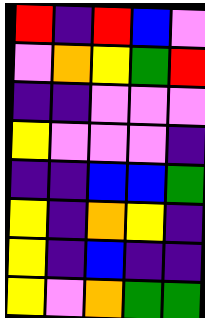[["red", "indigo", "red", "blue", "violet"], ["violet", "orange", "yellow", "green", "red"], ["indigo", "indigo", "violet", "violet", "violet"], ["yellow", "violet", "violet", "violet", "indigo"], ["indigo", "indigo", "blue", "blue", "green"], ["yellow", "indigo", "orange", "yellow", "indigo"], ["yellow", "indigo", "blue", "indigo", "indigo"], ["yellow", "violet", "orange", "green", "green"]]